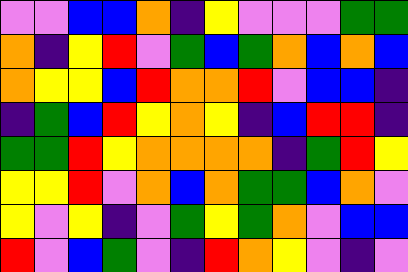[["violet", "violet", "blue", "blue", "orange", "indigo", "yellow", "violet", "violet", "violet", "green", "green"], ["orange", "indigo", "yellow", "red", "violet", "green", "blue", "green", "orange", "blue", "orange", "blue"], ["orange", "yellow", "yellow", "blue", "red", "orange", "orange", "red", "violet", "blue", "blue", "indigo"], ["indigo", "green", "blue", "red", "yellow", "orange", "yellow", "indigo", "blue", "red", "red", "indigo"], ["green", "green", "red", "yellow", "orange", "orange", "orange", "orange", "indigo", "green", "red", "yellow"], ["yellow", "yellow", "red", "violet", "orange", "blue", "orange", "green", "green", "blue", "orange", "violet"], ["yellow", "violet", "yellow", "indigo", "violet", "green", "yellow", "green", "orange", "violet", "blue", "blue"], ["red", "violet", "blue", "green", "violet", "indigo", "red", "orange", "yellow", "violet", "indigo", "violet"]]